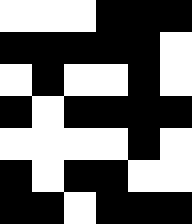[["white", "white", "white", "black", "black", "black"], ["black", "black", "black", "black", "black", "white"], ["white", "black", "white", "white", "black", "white"], ["black", "white", "black", "black", "black", "black"], ["white", "white", "white", "white", "black", "white"], ["black", "white", "black", "black", "white", "white"], ["black", "black", "white", "black", "black", "black"]]